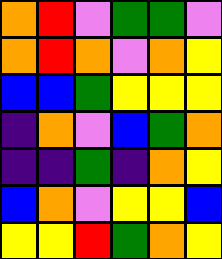[["orange", "red", "violet", "green", "green", "violet"], ["orange", "red", "orange", "violet", "orange", "yellow"], ["blue", "blue", "green", "yellow", "yellow", "yellow"], ["indigo", "orange", "violet", "blue", "green", "orange"], ["indigo", "indigo", "green", "indigo", "orange", "yellow"], ["blue", "orange", "violet", "yellow", "yellow", "blue"], ["yellow", "yellow", "red", "green", "orange", "yellow"]]